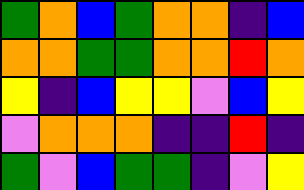[["green", "orange", "blue", "green", "orange", "orange", "indigo", "blue"], ["orange", "orange", "green", "green", "orange", "orange", "red", "orange"], ["yellow", "indigo", "blue", "yellow", "yellow", "violet", "blue", "yellow"], ["violet", "orange", "orange", "orange", "indigo", "indigo", "red", "indigo"], ["green", "violet", "blue", "green", "green", "indigo", "violet", "yellow"]]